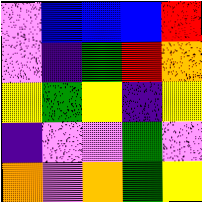[["violet", "blue", "blue", "blue", "red"], ["violet", "indigo", "green", "red", "orange"], ["yellow", "green", "yellow", "indigo", "yellow"], ["indigo", "violet", "violet", "green", "violet"], ["orange", "violet", "orange", "green", "yellow"]]